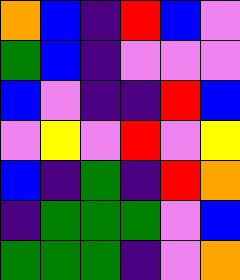[["orange", "blue", "indigo", "red", "blue", "violet"], ["green", "blue", "indigo", "violet", "violet", "violet"], ["blue", "violet", "indigo", "indigo", "red", "blue"], ["violet", "yellow", "violet", "red", "violet", "yellow"], ["blue", "indigo", "green", "indigo", "red", "orange"], ["indigo", "green", "green", "green", "violet", "blue"], ["green", "green", "green", "indigo", "violet", "orange"]]